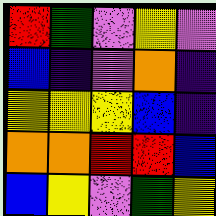[["red", "green", "violet", "yellow", "violet"], ["blue", "indigo", "violet", "orange", "indigo"], ["yellow", "yellow", "yellow", "blue", "indigo"], ["orange", "orange", "red", "red", "blue"], ["blue", "yellow", "violet", "green", "yellow"]]